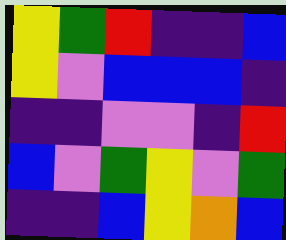[["yellow", "green", "red", "indigo", "indigo", "blue"], ["yellow", "violet", "blue", "blue", "blue", "indigo"], ["indigo", "indigo", "violet", "violet", "indigo", "red"], ["blue", "violet", "green", "yellow", "violet", "green"], ["indigo", "indigo", "blue", "yellow", "orange", "blue"]]